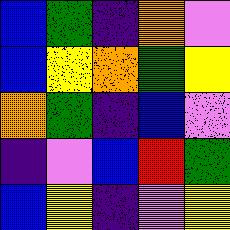[["blue", "green", "indigo", "orange", "violet"], ["blue", "yellow", "orange", "green", "yellow"], ["orange", "green", "indigo", "blue", "violet"], ["indigo", "violet", "blue", "red", "green"], ["blue", "yellow", "indigo", "violet", "yellow"]]